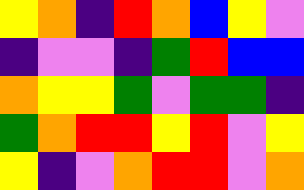[["yellow", "orange", "indigo", "red", "orange", "blue", "yellow", "violet"], ["indigo", "violet", "violet", "indigo", "green", "red", "blue", "blue"], ["orange", "yellow", "yellow", "green", "violet", "green", "green", "indigo"], ["green", "orange", "red", "red", "yellow", "red", "violet", "yellow"], ["yellow", "indigo", "violet", "orange", "red", "red", "violet", "orange"]]